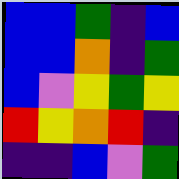[["blue", "blue", "green", "indigo", "blue"], ["blue", "blue", "orange", "indigo", "green"], ["blue", "violet", "yellow", "green", "yellow"], ["red", "yellow", "orange", "red", "indigo"], ["indigo", "indigo", "blue", "violet", "green"]]